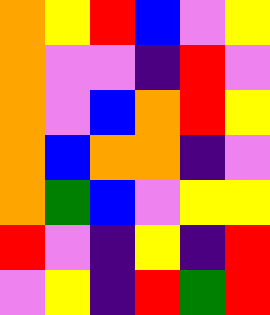[["orange", "yellow", "red", "blue", "violet", "yellow"], ["orange", "violet", "violet", "indigo", "red", "violet"], ["orange", "violet", "blue", "orange", "red", "yellow"], ["orange", "blue", "orange", "orange", "indigo", "violet"], ["orange", "green", "blue", "violet", "yellow", "yellow"], ["red", "violet", "indigo", "yellow", "indigo", "red"], ["violet", "yellow", "indigo", "red", "green", "red"]]